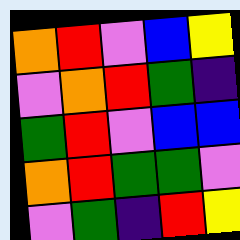[["orange", "red", "violet", "blue", "yellow"], ["violet", "orange", "red", "green", "indigo"], ["green", "red", "violet", "blue", "blue"], ["orange", "red", "green", "green", "violet"], ["violet", "green", "indigo", "red", "yellow"]]